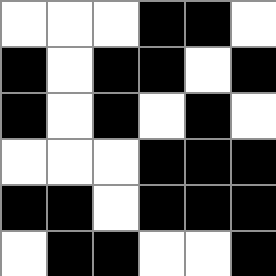[["white", "white", "white", "black", "black", "white"], ["black", "white", "black", "black", "white", "black"], ["black", "white", "black", "white", "black", "white"], ["white", "white", "white", "black", "black", "black"], ["black", "black", "white", "black", "black", "black"], ["white", "black", "black", "white", "white", "black"]]